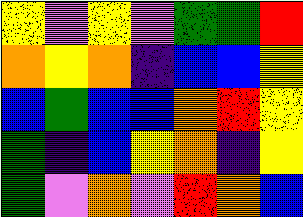[["yellow", "violet", "yellow", "violet", "green", "green", "red"], ["orange", "yellow", "orange", "indigo", "blue", "blue", "yellow"], ["blue", "green", "blue", "blue", "orange", "red", "yellow"], ["green", "indigo", "blue", "yellow", "orange", "indigo", "yellow"], ["green", "violet", "orange", "violet", "red", "orange", "blue"]]